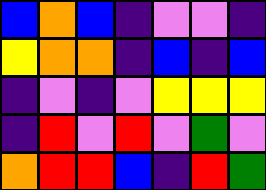[["blue", "orange", "blue", "indigo", "violet", "violet", "indigo"], ["yellow", "orange", "orange", "indigo", "blue", "indigo", "blue"], ["indigo", "violet", "indigo", "violet", "yellow", "yellow", "yellow"], ["indigo", "red", "violet", "red", "violet", "green", "violet"], ["orange", "red", "red", "blue", "indigo", "red", "green"]]